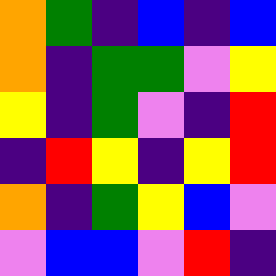[["orange", "green", "indigo", "blue", "indigo", "blue"], ["orange", "indigo", "green", "green", "violet", "yellow"], ["yellow", "indigo", "green", "violet", "indigo", "red"], ["indigo", "red", "yellow", "indigo", "yellow", "red"], ["orange", "indigo", "green", "yellow", "blue", "violet"], ["violet", "blue", "blue", "violet", "red", "indigo"]]